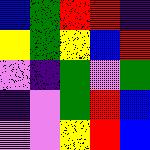[["blue", "green", "red", "red", "indigo"], ["yellow", "green", "yellow", "blue", "red"], ["violet", "indigo", "green", "violet", "green"], ["indigo", "violet", "green", "red", "blue"], ["violet", "violet", "yellow", "red", "blue"]]